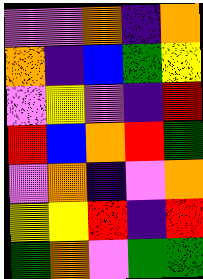[["violet", "violet", "orange", "indigo", "orange"], ["orange", "indigo", "blue", "green", "yellow"], ["violet", "yellow", "violet", "indigo", "red"], ["red", "blue", "orange", "red", "green"], ["violet", "orange", "indigo", "violet", "orange"], ["yellow", "yellow", "red", "indigo", "red"], ["green", "orange", "violet", "green", "green"]]